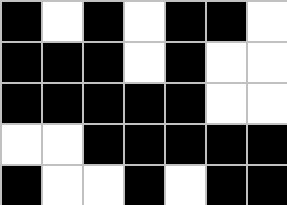[["black", "white", "black", "white", "black", "black", "white"], ["black", "black", "black", "white", "black", "white", "white"], ["black", "black", "black", "black", "black", "white", "white"], ["white", "white", "black", "black", "black", "black", "black"], ["black", "white", "white", "black", "white", "black", "black"]]